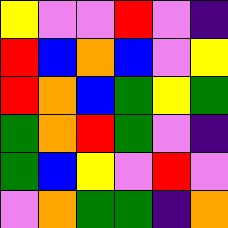[["yellow", "violet", "violet", "red", "violet", "indigo"], ["red", "blue", "orange", "blue", "violet", "yellow"], ["red", "orange", "blue", "green", "yellow", "green"], ["green", "orange", "red", "green", "violet", "indigo"], ["green", "blue", "yellow", "violet", "red", "violet"], ["violet", "orange", "green", "green", "indigo", "orange"]]